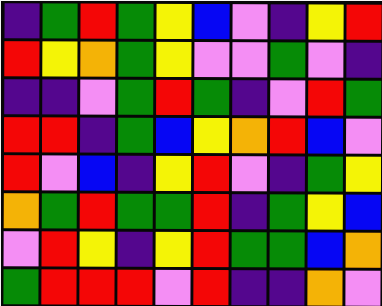[["indigo", "green", "red", "green", "yellow", "blue", "violet", "indigo", "yellow", "red"], ["red", "yellow", "orange", "green", "yellow", "violet", "violet", "green", "violet", "indigo"], ["indigo", "indigo", "violet", "green", "red", "green", "indigo", "violet", "red", "green"], ["red", "red", "indigo", "green", "blue", "yellow", "orange", "red", "blue", "violet"], ["red", "violet", "blue", "indigo", "yellow", "red", "violet", "indigo", "green", "yellow"], ["orange", "green", "red", "green", "green", "red", "indigo", "green", "yellow", "blue"], ["violet", "red", "yellow", "indigo", "yellow", "red", "green", "green", "blue", "orange"], ["green", "red", "red", "red", "violet", "red", "indigo", "indigo", "orange", "violet"]]